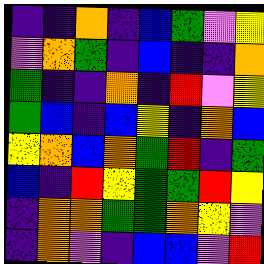[["indigo", "indigo", "orange", "indigo", "blue", "green", "violet", "yellow"], ["violet", "orange", "green", "indigo", "blue", "indigo", "indigo", "orange"], ["green", "indigo", "indigo", "orange", "indigo", "red", "violet", "yellow"], ["green", "blue", "indigo", "blue", "yellow", "indigo", "orange", "blue"], ["yellow", "orange", "blue", "orange", "green", "red", "indigo", "green"], ["blue", "indigo", "red", "yellow", "green", "green", "red", "yellow"], ["indigo", "orange", "orange", "green", "green", "orange", "yellow", "violet"], ["indigo", "orange", "violet", "indigo", "blue", "blue", "violet", "red"]]